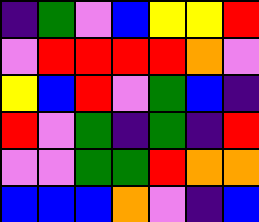[["indigo", "green", "violet", "blue", "yellow", "yellow", "red"], ["violet", "red", "red", "red", "red", "orange", "violet"], ["yellow", "blue", "red", "violet", "green", "blue", "indigo"], ["red", "violet", "green", "indigo", "green", "indigo", "red"], ["violet", "violet", "green", "green", "red", "orange", "orange"], ["blue", "blue", "blue", "orange", "violet", "indigo", "blue"]]